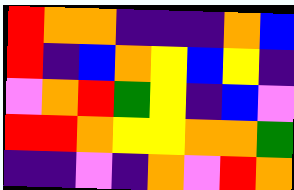[["red", "orange", "orange", "indigo", "indigo", "indigo", "orange", "blue"], ["red", "indigo", "blue", "orange", "yellow", "blue", "yellow", "indigo"], ["violet", "orange", "red", "green", "yellow", "indigo", "blue", "violet"], ["red", "red", "orange", "yellow", "yellow", "orange", "orange", "green"], ["indigo", "indigo", "violet", "indigo", "orange", "violet", "red", "orange"]]